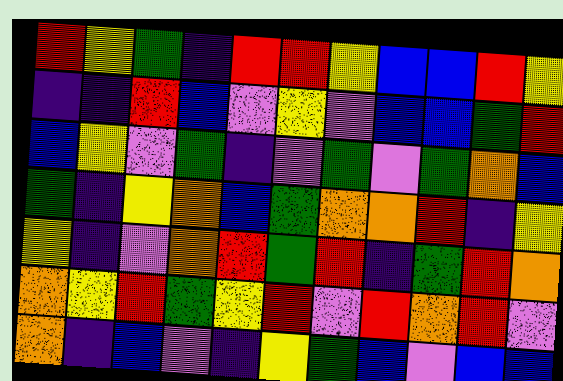[["red", "yellow", "green", "indigo", "red", "red", "yellow", "blue", "blue", "red", "yellow"], ["indigo", "indigo", "red", "blue", "violet", "yellow", "violet", "blue", "blue", "green", "red"], ["blue", "yellow", "violet", "green", "indigo", "violet", "green", "violet", "green", "orange", "blue"], ["green", "indigo", "yellow", "orange", "blue", "green", "orange", "orange", "red", "indigo", "yellow"], ["yellow", "indigo", "violet", "orange", "red", "green", "red", "indigo", "green", "red", "orange"], ["orange", "yellow", "red", "green", "yellow", "red", "violet", "red", "orange", "red", "violet"], ["orange", "indigo", "blue", "violet", "indigo", "yellow", "green", "blue", "violet", "blue", "blue"]]